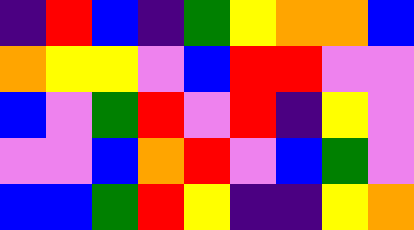[["indigo", "red", "blue", "indigo", "green", "yellow", "orange", "orange", "blue"], ["orange", "yellow", "yellow", "violet", "blue", "red", "red", "violet", "violet"], ["blue", "violet", "green", "red", "violet", "red", "indigo", "yellow", "violet"], ["violet", "violet", "blue", "orange", "red", "violet", "blue", "green", "violet"], ["blue", "blue", "green", "red", "yellow", "indigo", "indigo", "yellow", "orange"]]